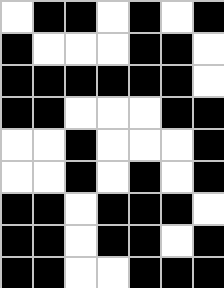[["white", "black", "black", "white", "black", "white", "black"], ["black", "white", "white", "white", "black", "black", "white"], ["black", "black", "black", "black", "black", "black", "white"], ["black", "black", "white", "white", "white", "black", "black"], ["white", "white", "black", "white", "white", "white", "black"], ["white", "white", "black", "white", "black", "white", "black"], ["black", "black", "white", "black", "black", "black", "white"], ["black", "black", "white", "black", "black", "white", "black"], ["black", "black", "white", "white", "black", "black", "black"]]